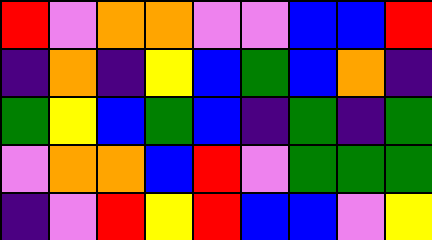[["red", "violet", "orange", "orange", "violet", "violet", "blue", "blue", "red"], ["indigo", "orange", "indigo", "yellow", "blue", "green", "blue", "orange", "indigo"], ["green", "yellow", "blue", "green", "blue", "indigo", "green", "indigo", "green"], ["violet", "orange", "orange", "blue", "red", "violet", "green", "green", "green"], ["indigo", "violet", "red", "yellow", "red", "blue", "blue", "violet", "yellow"]]